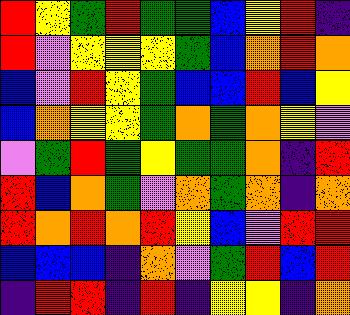[["red", "yellow", "green", "red", "green", "green", "blue", "yellow", "red", "indigo"], ["red", "violet", "yellow", "yellow", "yellow", "green", "blue", "orange", "red", "orange"], ["blue", "violet", "red", "yellow", "green", "blue", "blue", "red", "blue", "yellow"], ["blue", "orange", "yellow", "yellow", "green", "orange", "green", "orange", "yellow", "violet"], ["violet", "green", "red", "green", "yellow", "green", "green", "orange", "indigo", "red"], ["red", "blue", "orange", "green", "violet", "orange", "green", "orange", "indigo", "orange"], ["red", "orange", "red", "orange", "red", "yellow", "blue", "violet", "red", "red"], ["blue", "blue", "blue", "indigo", "orange", "violet", "green", "red", "blue", "red"], ["indigo", "red", "red", "indigo", "red", "indigo", "yellow", "yellow", "indigo", "orange"]]